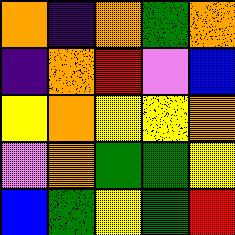[["orange", "indigo", "orange", "green", "orange"], ["indigo", "orange", "red", "violet", "blue"], ["yellow", "orange", "yellow", "yellow", "orange"], ["violet", "orange", "green", "green", "yellow"], ["blue", "green", "yellow", "green", "red"]]